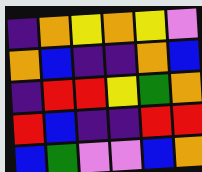[["indigo", "orange", "yellow", "orange", "yellow", "violet"], ["orange", "blue", "indigo", "indigo", "orange", "blue"], ["indigo", "red", "red", "yellow", "green", "orange"], ["red", "blue", "indigo", "indigo", "red", "red"], ["blue", "green", "violet", "violet", "blue", "orange"]]